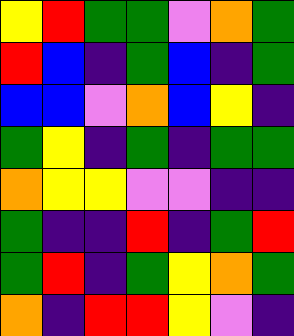[["yellow", "red", "green", "green", "violet", "orange", "green"], ["red", "blue", "indigo", "green", "blue", "indigo", "green"], ["blue", "blue", "violet", "orange", "blue", "yellow", "indigo"], ["green", "yellow", "indigo", "green", "indigo", "green", "green"], ["orange", "yellow", "yellow", "violet", "violet", "indigo", "indigo"], ["green", "indigo", "indigo", "red", "indigo", "green", "red"], ["green", "red", "indigo", "green", "yellow", "orange", "green"], ["orange", "indigo", "red", "red", "yellow", "violet", "indigo"]]